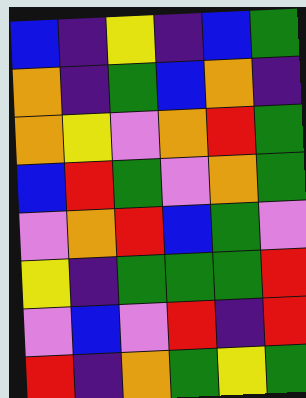[["blue", "indigo", "yellow", "indigo", "blue", "green"], ["orange", "indigo", "green", "blue", "orange", "indigo"], ["orange", "yellow", "violet", "orange", "red", "green"], ["blue", "red", "green", "violet", "orange", "green"], ["violet", "orange", "red", "blue", "green", "violet"], ["yellow", "indigo", "green", "green", "green", "red"], ["violet", "blue", "violet", "red", "indigo", "red"], ["red", "indigo", "orange", "green", "yellow", "green"]]